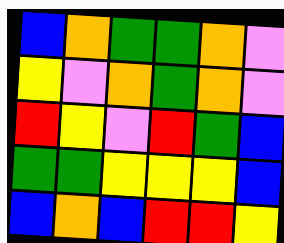[["blue", "orange", "green", "green", "orange", "violet"], ["yellow", "violet", "orange", "green", "orange", "violet"], ["red", "yellow", "violet", "red", "green", "blue"], ["green", "green", "yellow", "yellow", "yellow", "blue"], ["blue", "orange", "blue", "red", "red", "yellow"]]